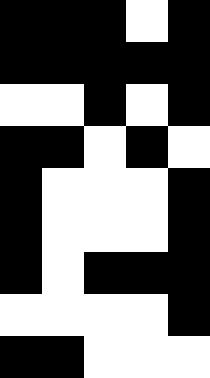[["black", "black", "black", "white", "black"], ["black", "black", "black", "black", "black"], ["white", "white", "black", "white", "black"], ["black", "black", "white", "black", "white"], ["black", "white", "white", "white", "black"], ["black", "white", "white", "white", "black"], ["black", "white", "black", "black", "black"], ["white", "white", "white", "white", "black"], ["black", "black", "white", "white", "white"]]